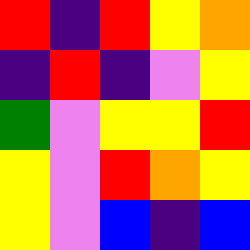[["red", "indigo", "red", "yellow", "orange"], ["indigo", "red", "indigo", "violet", "yellow"], ["green", "violet", "yellow", "yellow", "red"], ["yellow", "violet", "red", "orange", "yellow"], ["yellow", "violet", "blue", "indigo", "blue"]]